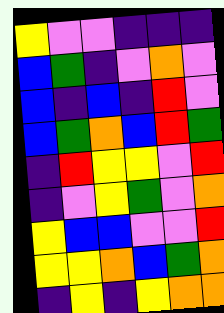[["yellow", "violet", "violet", "indigo", "indigo", "indigo"], ["blue", "green", "indigo", "violet", "orange", "violet"], ["blue", "indigo", "blue", "indigo", "red", "violet"], ["blue", "green", "orange", "blue", "red", "green"], ["indigo", "red", "yellow", "yellow", "violet", "red"], ["indigo", "violet", "yellow", "green", "violet", "orange"], ["yellow", "blue", "blue", "violet", "violet", "red"], ["yellow", "yellow", "orange", "blue", "green", "orange"], ["indigo", "yellow", "indigo", "yellow", "orange", "orange"]]